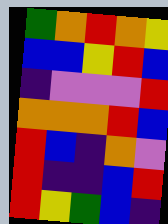[["green", "orange", "red", "orange", "yellow"], ["blue", "blue", "yellow", "red", "blue"], ["indigo", "violet", "violet", "violet", "red"], ["orange", "orange", "orange", "red", "blue"], ["red", "blue", "indigo", "orange", "violet"], ["red", "indigo", "indigo", "blue", "red"], ["red", "yellow", "green", "blue", "indigo"]]